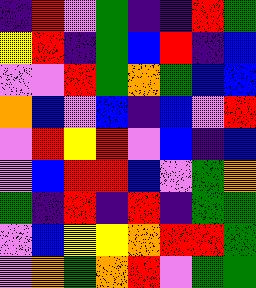[["indigo", "red", "violet", "green", "indigo", "indigo", "red", "green"], ["yellow", "red", "indigo", "green", "blue", "red", "indigo", "blue"], ["violet", "violet", "red", "green", "orange", "green", "blue", "blue"], ["orange", "blue", "violet", "blue", "indigo", "blue", "violet", "red"], ["violet", "red", "yellow", "red", "violet", "blue", "indigo", "blue"], ["violet", "blue", "red", "red", "blue", "violet", "green", "orange"], ["green", "indigo", "red", "indigo", "red", "indigo", "green", "green"], ["violet", "blue", "yellow", "yellow", "orange", "red", "red", "green"], ["violet", "orange", "green", "orange", "red", "violet", "green", "green"]]